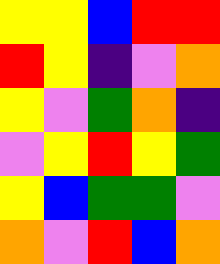[["yellow", "yellow", "blue", "red", "red"], ["red", "yellow", "indigo", "violet", "orange"], ["yellow", "violet", "green", "orange", "indigo"], ["violet", "yellow", "red", "yellow", "green"], ["yellow", "blue", "green", "green", "violet"], ["orange", "violet", "red", "blue", "orange"]]